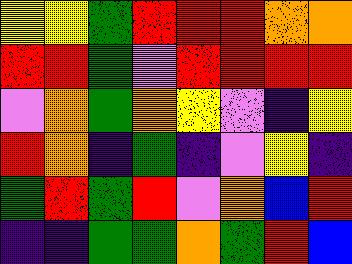[["yellow", "yellow", "green", "red", "red", "red", "orange", "orange"], ["red", "red", "green", "violet", "red", "red", "red", "red"], ["violet", "orange", "green", "orange", "yellow", "violet", "indigo", "yellow"], ["red", "orange", "indigo", "green", "indigo", "violet", "yellow", "indigo"], ["green", "red", "green", "red", "violet", "orange", "blue", "red"], ["indigo", "indigo", "green", "green", "orange", "green", "red", "blue"]]